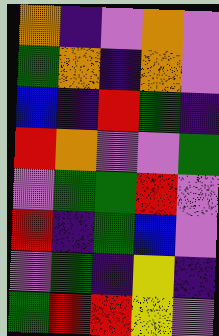[["orange", "indigo", "violet", "orange", "violet"], ["green", "orange", "indigo", "orange", "violet"], ["blue", "indigo", "red", "green", "indigo"], ["red", "orange", "violet", "violet", "green"], ["violet", "green", "green", "red", "violet"], ["red", "indigo", "green", "blue", "violet"], ["violet", "green", "indigo", "yellow", "indigo"], ["green", "red", "red", "yellow", "violet"]]